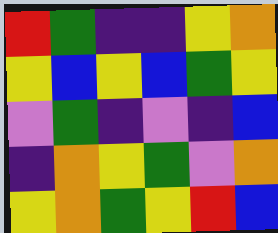[["red", "green", "indigo", "indigo", "yellow", "orange"], ["yellow", "blue", "yellow", "blue", "green", "yellow"], ["violet", "green", "indigo", "violet", "indigo", "blue"], ["indigo", "orange", "yellow", "green", "violet", "orange"], ["yellow", "orange", "green", "yellow", "red", "blue"]]